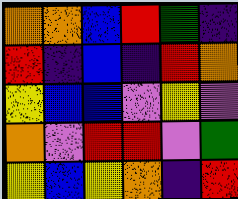[["orange", "orange", "blue", "red", "green", "indigo"], ["red", "indigo", "blue", "indigo", "red", "orange"], ["yellow", "blue", "blue", "violet", "yellow", "violet"], ["orange", "violet", "red", "red", "violet", "green"], ["yellow", "blue", "yellow", "orange", "indigo", "red"]]